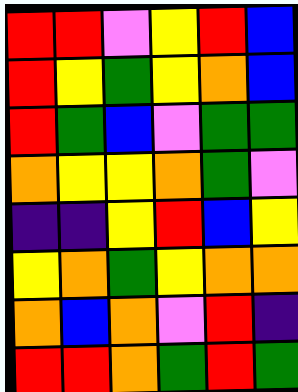[["red", "red", "violet", "yellow", "red", "blue"], ["red", "yellow", "green", "yellow", "orange", "blue"], ["red", "green", "blue", "violet", "green", "green"], ["orange", "yellow", "yellow", "orange", "green", "violet"], ["indigo", "indigo", "yellow", "red", "blue", "yellow"], ["yellow", "orange", "green", "yellow", "orange", "orange"], ["orange", "blue", "orange", "violet", "red", "indigo"], ["red", "red", "orange", "green", "red", "green"]]